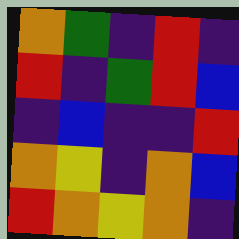[["orange", "green", "indigo", "red", "indigo"], ["red", "indigo", "green", "red", "blue"], ["indigo", "blue", "indigo", "indigo", "red"], ["orange", "yellow", "indigo", "orange", "blue"], ["red", "orange", "yellow", "orange", "indigo"]]